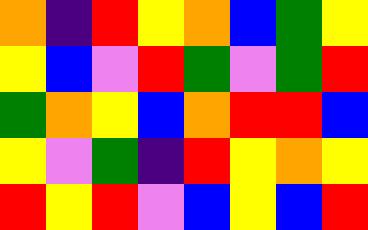[["orange", "indigo", "red", "yellow", "orange", "blue", "green", "yellow"], ["yellow", "blue", "violet", "red", "green", "violet", "green", "red"], ["green", "orange", "yellow", "blue", "orange", "red", "red", "blue"], ["yellow", "violet", "green", "indigo", "red", "yellow", "orange", "yellow"], ["red", "yellow", "red", "violet", "blue", "yellow", "blue", "red"]]